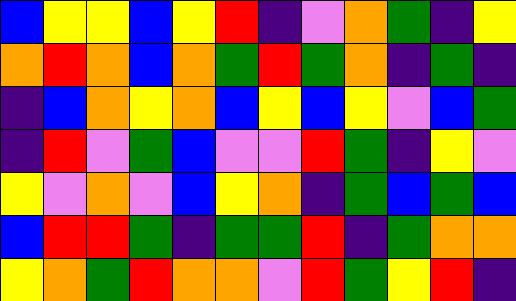[["blue", "yellow", "yellow", "blue", "yellow", "red", "indigo", "violet", "orange", "green", "indigo", "yellow"], ["orange", "red", "orange", "blue", "orange", "green", "red", "green", "orange", "indigo", "green", "indigo"], ["indigo", "blue", "orange", "yellow", "orange", "blue", "yellow", "blue", "yellow", "violet", "blue", "green"], ["indigo", "red", "violet", "green", "blue", "violet", "violet", "red", "green", "indigo", "yellow", "violet"], ["yellow", "violet", "orange", "violet", "blue", "yellow", "orange", "indigo", "green", "blue", "green", "blue"], ["blue", "red", "red", "green", "indigo", "green", "green", "red", "indigo", "green", "orange", "orange"], ["yellow", "orange", "green", "red", "orange", "orange", "violet", "red", "green", "yellow", "red", "indigo"]]